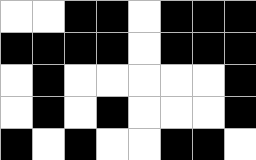[["white", "white", "black", "black", "white", "black", "black", "black"], ["black", "black", "black", "black", "white", "black", "black", "black"], ["white", "black", "white", "white", "white", "white", "white", "black"], ["white", "black", "white", "black", "white", "white", "white", "black"], ["black", "white", "black", "white", "white", "black", "black", "white"]]